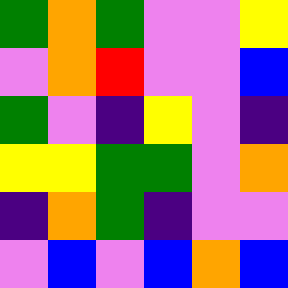[["green", "orange", "green", "violet", "violet", "yellow"], ["violet", "orange", "red", "violet", "violet", "blue"], ["green", "violet", "indigo", "yellow", "violet", "indigo"], ["yellow", "yellow", "green", "green", "violet", "orange"], ["indigo", "orange", "green", "indigo", "violet", "violet"], ["violet", "blue", "violet", "blue", "orange", "blue"]]